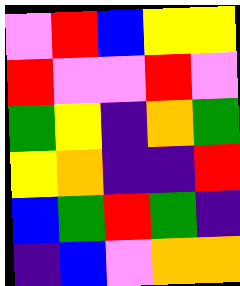[["violet", "red", "blue", "yellow", "yellow"], ["red", "violet", "violet", "red", "violet"], ["green", "yellow", "indigo", "orange", "green"], ["yellow", "orange", "indigo", "indigo", "red"], ["blue", "green", "red", "green", "indigo"], ["indigo", "blue", "violet", "orange", "orange"]]